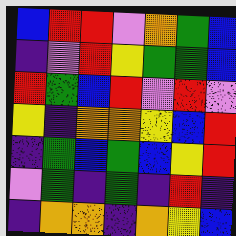[["blue", "red", "red", "violet", "orange", "green", "blue"], ["indigo", "violet", "red", "yellow", "green", "green", "blue"], ["red", "green", "blue", "red", "violet", "red", "violet"], ["yellow", "indigo", "orange", "orange", "yellow", "blue", "red"], ["indigo", "green", "blue", "green", "blue", "yellow", "red"], ["violet", "green", "indigo", "green", "indigo", "red", "indigo"], ["indigo", "orange", "orange", "indigo", "orange", "yellow", "blue"]]